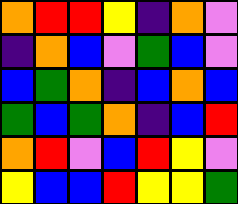[["orange", "red", "red", "yellow", "indigo", "orange", "violet"], ["indigo", "orange", "blue", "violet", "green", "blue", "violet"], ["blue", "green", "orange", "indigo", "blue", "orange", "blue"], ["green", "blue", "green", "orange", "indigo", "blue", "red"], ["orange", "red", "violet", "blue", "red", "yellow", "violet"], ["yellow", "blue", "blue", "red", "yellow", "yellow", "green"]]